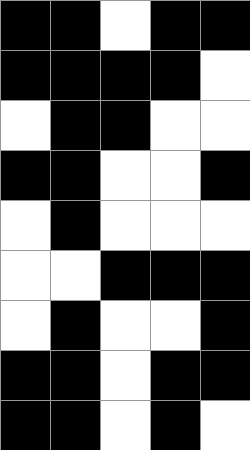[["black", "black", "white", "black", "black"], ["black", "black", "black", "black", "white"], ["white", "black", "black", "white", "white"], ["black", "black", "white", "white", "black"], ["white", "black", "white", "white", "white"], ["white", "white", "black", "black", "black"], ["white", "black", "white", "white", "black"], ["black", "black", "white", "black", "black"], ["black", "black", "white", "black", "white"]]